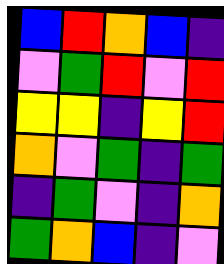[["blue", "red", "orange", "blue", "indigo"], ["violet", "green", "red", "violet", "red"], ["yellow", "yellow", "indigo", "yellow", "red"], ["orange", "violet", "green", "indigo", "green"], ["indigo", "green", "violet", "indigo", "orange"], ["green", "orange", "blue", "indigo", "violet"]]